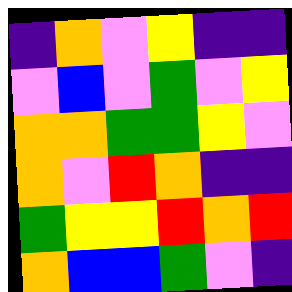[["indigo", "orange", "violet", "yellow", "indigo", "indigo"], ["violet", "blue", "violet", "green", "violet", "yellow"], ["orange", "orange", "green", "green", "yellow", "violet"], ["orange", "violet", "red", "orange", "indigo", "indigo"], ["green", "yellow", "yellow", "red", "orange", "red"], ["orange", "blue", "blue", "green", "violet", "indigo"]]